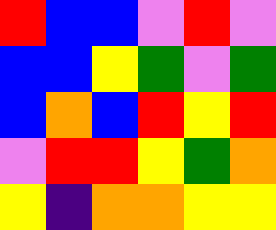[["red", "blue", "blue", "violet", "red", "violet"], ["blue", "blue", "yellow", "green", "violet", "green"], ["blue", "orange", "blue", "red", "yellow", "red"], ["violet", "red", "red", "yellow", "green", "orange"], ["yellow", "indigo", "orange", "orange", "yellow", "yellow"]]